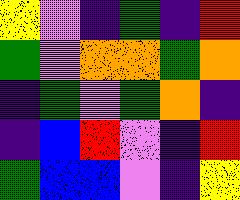[["yellow", "violet", "indigo", "green", "indigo", "red"], ["green", "violet", "orange", "orange", "green", "orange"], ["indigo", "green", "violet", "green", "orange", "indigo"], ["indigo", "blue", "red", "violet", "indigo", "red"], ["green", "blue", "blue", "violet", "indigo", "yellow"]]